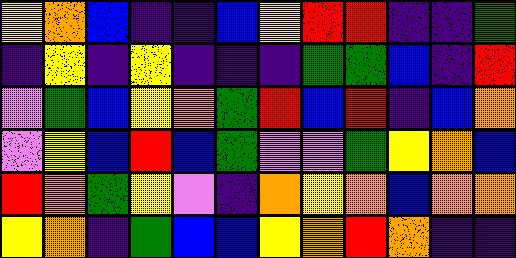[["yellow", "orange", "blue", "indigo", "indigo", "blue", "yellow", "red", "red", "indigo", "indigo", "green"], ["indigo", "yellow", "indigo", "yellow", "indigo", "indigo", "indigo", "green", "green", "blue", "indigo", "red"], ["violet", "green", "blue", "yellow", "orange", "green", "red", "blue", "red", "indigo", "blue", "orange"], ["violet", "yellow", "blue", "red", "blue", "green", "violet", "violet", "green", "yellow", "orange", "blue"], ["red", "orange", "green", "yellow", "violet", "indigo", "orange", "yellow", "orange", "blue", "orange", "orange"], ["yellow", "orange", "indigo", "green", "blue", "blue", "yellow", "orange", "red", "orange", "indigo", "indigo"]]